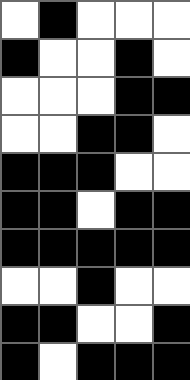[["white", "black", "white", "white", "white"], ["black", "white", "white", "black", "white"], ["white", "white", "white", "black", "black"], ["white", "white", "black", "black", "white"], ["black", "black", "black", "white", "white"], ["black", "black", "white", "black", "black"], ["black", "black", "black", "black", "black"], ["white", "white", "black", "white", "white"], ["black", "black", "white", "white", "black"], ["black", "white", "black", "black", "black"]]